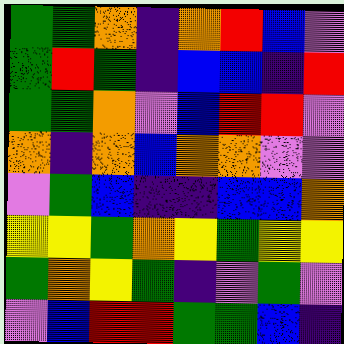[["green", "green", "orange", "indigo", "orange", "red", "blue", "violet"], ["green", "red", "green", "indigo", "blue", "blue", "indigo", "red"], ["green", "green", "orange", "violet", "blue", "red", "red", "violet"], ["orange", "indigo", "orange", "blue", "orange", "orange", "violet", "violet"], ["violet", "green", "blue", "indigo", "indigo", "blue", "blue", "orange"], ["yellow", "yellow", "green", "orange", "yellow", "green", "yellow", "yellow"], ["green", "orange", "yellow", "green", "indigo", "violet", "green", "violet"], ["violet", "blue", "red", "red", "green", "green", "blue", "indigo"]]